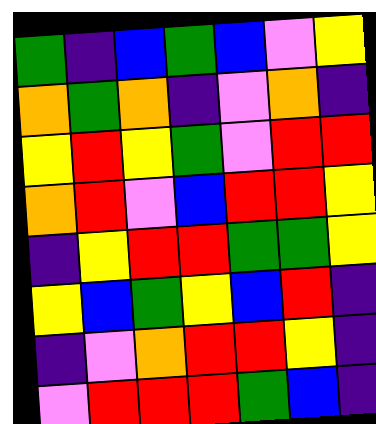[["green", "indigo", "blue", "green", "blue", "violet", "yellow"], ["orange", "green", "orange", "indigo", "violet", "orange", "indigo"], ["yellow", "red", "yellow", "green", "violet", "red", "red"], ["orange", "red", "violet", "blue", "red", "red", "yellow"], ["indigo", "yellow", "red", "red", "green", "green", "yellow"], ["yellow", "blue", "green", "yellow", "blue", "red", "indigo"], ["indigo", "violet", "orange", "red", "red", "yellow", "indigo"], ["violet", "red", "red", "red", "green", "blue", "indigo"]]